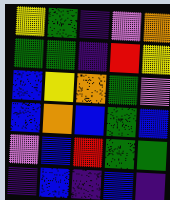[["yellow", "green", "indigo", "violet", "orange"], ["green", "green", "indigo", "red", "yellow"], ["blue", "yellow", "orange", "green", "violet"], ["blue", "orange", "blue", "green", "blue"], ["violet", "blue", "red", "green", "green"], ["indigo", "blue", "indigo", "blue", "indigo"]]